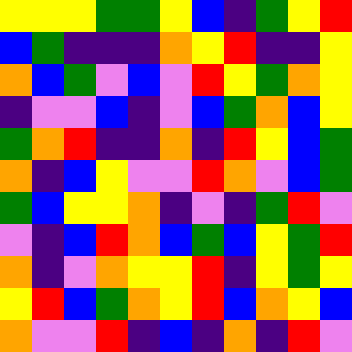[["yellow", "yellow", "yellow", "green", "green", "yellow", "blue", "indigo", "green", "yellow", "red"], ["blue", "green", "indigo", "indigo", "indigo", "orange", "yellow", "red", "indigo", "indigo", "yellow"], ["orange", "blue", "green", "violet", "blue", "violet", "red", "yellow", "green", "orange", "yellow"], ["indigo", "violet", "violet", "blue", "indigo", "violet", "blue", "green", "orange", "blue", "yellow"], ["green", "orange", "red", "indigo", "indigo", "orange", "indigo", "red", "yellow", "blue", "green"], ["orange", "indigo", "blue", "yellow", "violet", "violet", "red", "orange", "violet", "blue", "green"], ["green", "blue", "yellow", "yellow", "orange", "indigo", "violet", "indigo", "green", "red", "violet"], ["violet", "indigo", "blue", "red", "orange", "blue", "green", "blue", "yellow", "green", "red"], ["orange", "indigo", "violet", "orange", "yellow", "yellow", "red", "indigo", "yellow", "green", "yellow"], ["yellow", "red", "blue", "green", "orange", "yellow", "red", "blue", "orange", "yellow", "blue"], ["orange", "violet", "violet", "red", "indigo", "blue", "indigo", "orange", "indigo", "red", "violet"]]